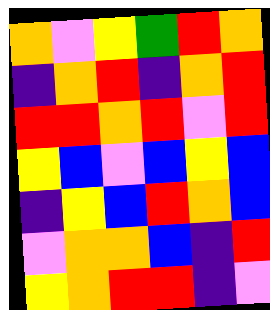[["orange", "violet", "yellow", "green", "red", "orange"], ["indigo", "orange", "red", "indigo", "orange", "red"], ["red", "red", "orange", "red", "violet", "red"], ["yellow", "blue", "violet", "blue", "yellow", "blue"], ["indigo", "yellow", "blue", "red", "orange", "blue"], ["violet", "orange", "orange", "blue", "indigo", "red"], ["yellow", "orange", "red", "red", "indigo", "violet"]]